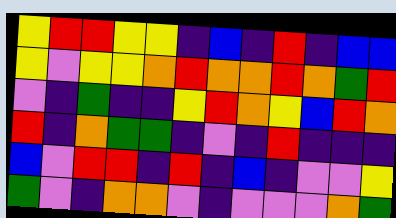[["yellow", "red", "red", "yellow", "yellow", "indigo", "blue", "indigo", "red", "indigo", "blue", "blue"], ["yellow", "violet", "yellow", "yellow", "orange", "red", "orange", "orange", "red", "orange", "green", "red"], ["violet", "indigo", "green", "indigo", "indigo", "yellow", "red", "orange", "yellow", "blue", "red", "orange"], ["red", "indigo", "orange", "green", "green", "indigo", "violet", "indigo", "red", "indigo", "indigo", "indigo"], ["blue", "violet", "red", "red", "indigo", "red", "indigo", "blue", "indigo", "violet", "violet", "yellow"], ["green", "violet", "indigo", "orange", "orange", "violet", "indigo", "violet", "violet", "violet", "orange", "green"]]